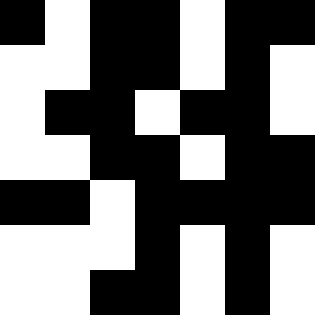[["black", "white", "black", "black", "white", "black", "black"], ["white", "white", "black", "black", "white", "black", "white"], ["white", "black", "black", "white", "black", "black", "white"], ["white", "white", "black", "black", "white", "black", "black"], ["black", "black", "white", "black", "black", "black", "black"], ["white", "white", "white", "black", "white", "black", "white"], ["white", "white", "black", "black", "white", "black", "white"]]